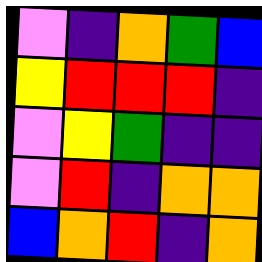[["violet", "indigo", "orange", "green", "blue"], ["yellow", "red", "red", "red", "indigo"], ["violet", "yellow", "green", "indigo", "indigo"], ["violet", "red", "indigo", "orange", "orange"], ["blue", "orange", "red", "indigo", "orange"]]